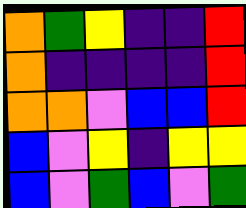[["orange", "green", "yellow", "indigo", "indigo", "red"], ["orange", "indigo", "indigo", "indigo", "indigo", "red"], ["orange", "orange", "violet", "blue", "blue", "red"], ["blue", "violet", "yellow", "indigo", "yellow", "yellow"], ["blue", "violet", "green", "blue", "violet", "green"]]